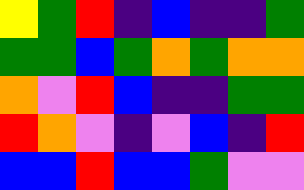[["yellow", "green", "red", "indigo", "blue", "indigo", "indigo", "green"], ["green", "green", "blue", "green", "orange", "green", "orange", "orange"], ["orange", "violet", "red", "blue", "indigo", "indigo", "green", "green"], ["red", "orange", "violet", "indigo", "violet", "blue", "indigo", "red"], ["blue", "blue", "red", "blue", "blue", "green", "violet", "violet"]]